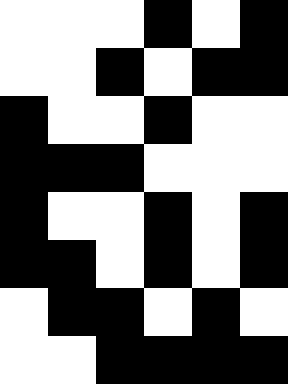[["white", "white", "white", "black", "white", "black"], ["white", "white", "black", "white", "black", "black"], ["black", "white", "white", "black", "white", "white"], ["black", "black", "black", "white", "white", "white"], ["black", "white", "white", "black", "white", "black"], ["black", "black", "white", "black", "white", "black"], ["white", "black", "black", "white", "black", "white"], ["white", "white", "black", "black", "black", "black"]]